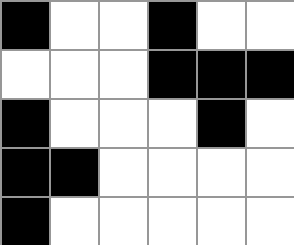[["black", "white", "white", "black", "white", "white"], ["white", "white", "white", "black", "black", "black"], ["black", "white", "white", "white", "black", "white"], ["black", "black", "white", "white", "white", "white"], ["black", "white", "white", "white", "white", "white"]]